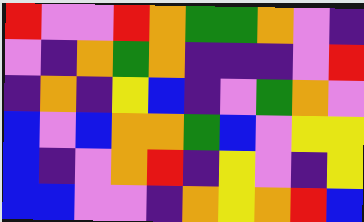[["red", "violet", "violet", "red", "orange", "green", "green", "orange", "violet", "indigo"], ["violet", "indigo", "orange", "green", "orange", "indigo", "indigo", "indigo", "violet", "red"], ["indigo", "orange", "indigo", "yellow", "blue", "indigo", "violet", "green", "orange", "violet"], ["blue", "violet", "blue", "orange", "orange", "green", "blue", "violet", "yellow", "yellow"], ["blue", "indigo", "violet", "orange", "red", "indigo", "yellow", "violet", "indigo", "yellow"], ["blue", "blue", "violet", "violet", "indigo", "orange", "yellow", "orange", "red", "blue"]]